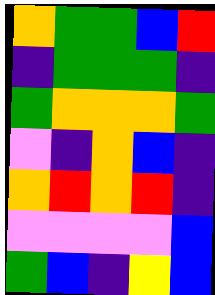[["orange", "green", "green", "blue", "red"], ["indigo", "green", "green", "green", "indigo"], ["green", "orange", "orange", "orange", "green"], ["violet", "indigo", "orange", "blue", "indigo"], ["orange", "red", "orange", "red", "indigo"], ["violet", "violet", "violet", "violet", "blue"], ["green", "blue", "indigo", "yellow", "blue"]]